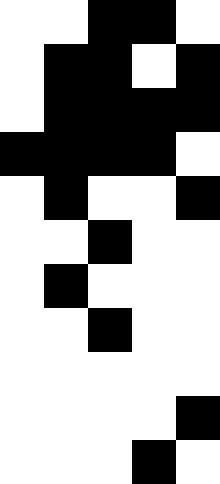[["white", "white", "black", "black", "white"], ["white", "black", "black", "white", "black"], ["white", "black", "black", "black", "black"], ["black", "black", "black", "black", "white"], ["white", "black", "white", "white", "black"], ["white", "white", "black", "white", "white"], ["white", "black", "white", "white", "white"], ["white", "white", "black", "white", "white"], ["white", "white", "white", "white", "white"], ["white", "white", "white", "white", "black"], ["white", "white", "white", "black", "white"]]